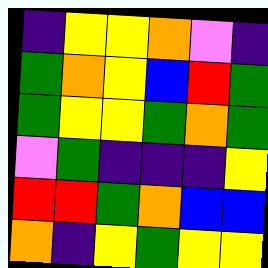[["indigo", "yellow", "yellow", "orange", "violet", "indigo"], ["green", "orange", "yellow", "blue", "red", "green"], ["green", "yellow", "yellow", "green", "orange", "green"], ["violet", "green", "indigo", "indigo", "indigo", "yellow"], ["red", "red", "green", "orange", "blue", "blue"], ["orange", "indigo", "yellow", "green", "yellow", "yellow"]]